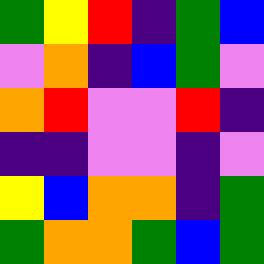[["green", "yellow", "red", "indigo", "green", "blue"], ["violet", "orange", "indigo", "blue", "green", "violet"], ["orange", "red", "violet", "violet", "red", "indigo"], ["indigo", "indigo", "violet", "violet", "indigo", "violet"], ["yellow", "blue", "orange", "orange", "indigo", "green"], ["green", "orange", "orange", "green", "blue", "green"]]